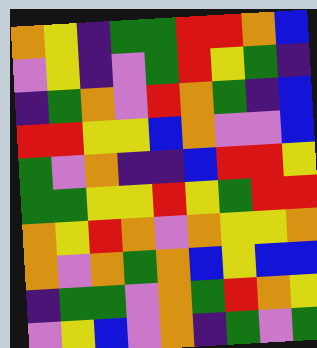[["orange", "yellow", "indigo", "green", "green", "red", "red", "orange", "blue"], ["violet", "yellow", "indigo", "violet", "green", "red", "yellow", "green", "indigo"], ["indigo", "green", "orange", "violet", "red", "orange", "green", "indigo", "blue"], ["red", "red", "yellow", "yellow", "blue", "orange", "violet", "violet", "blue"], ["green", "violet", "orange", "indigo", "indigo", "blue", "red", "red", "yellow"], ["green", "green", "yellow", "yellow", "red", "yellow", "green", "red", "red"], ["orange", "yellow", "red", "orange", "violet", "orange", "yellow", "yellow", "orange"], ["orange", "violet", "orange", "green", "orange", "blue", "yellow", "blue", "blue"], ["indigo", "green", "green", "violet", "orange", "green", "red", "orange", "yellow"], ["violet", "yellow", "blue", "violet", "orange", "indigo", "green", "violet", "green"]]